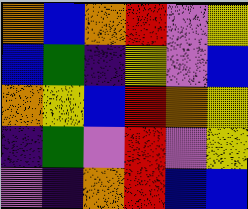[["orange", "blue", "orange", "red", "violet", "yellow"], ["blue", "green", "indigo", "yellow", "violet", "blue"], ["orange", "yellow", "blue", "red", "orange", "yellow"], ["indigo", "green", "violet", "red", "violet", "yellow"], ["violet", "indigo", "orange", "red", "blue", "blue"]]